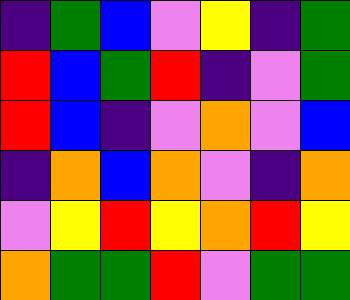[["indigo", "green", "blue", "violet", "yellow", "indigo", "green"], ["red", "blue", "green", "red", "indigo", "violet", "green"], ["red", "blue", "indigo", "violet", "orange", "violet", "blue"], ["indigo", "orange", "blue", "orange", "violet", "indigo", "orange"], ["violet", "yellow", "red", "yellow", "orange", "red", "yellow"], ["orange", "green", "green", "red", "violet", "green", "green"]]